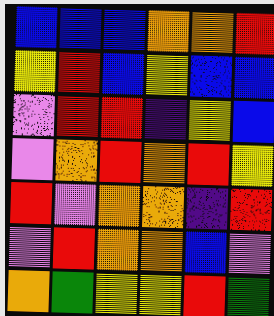[["blue", "blue", "blue", "orange", "orange", "red"], ["yellow", "red", "blue", "yellow", "blue", "blue"], ["violet", "red", "red", "indigo", "yellow", "blue"], ["violet", "orange", "red", "orange", "red", "yellow"], ["red", "violet", "orange", "orange", "indigo", "red"], ["violet", "red", "orange", "orange", "blue", "violet"], ["orange", "green", "yellow", "yellow", "red", "green"]]